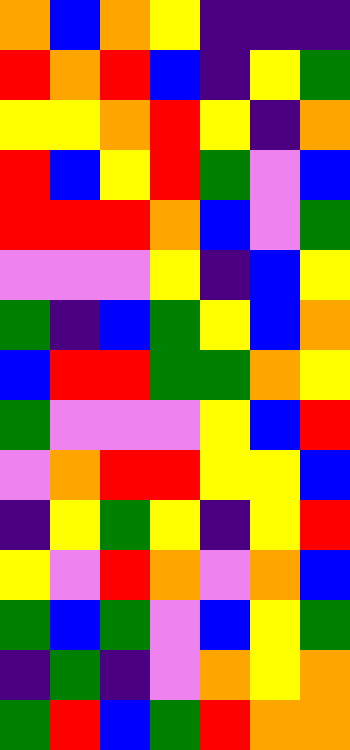[["orange", "blue", "orange", "yellow", "indigo", "indigo", "indigo"], ["red", "orange", "red", "blue", "indigo", "yellow", "green"], ["yellow", "yellow", "orange", "red", "yellow", "indigo", "orange"], ["red", "blue", "yellow", "red", "green", "violet", "blue"], ["red", "red", "red", "orange", "blue", "violet", "green"], ["violet", "violet", "violet", "yellow", "indigo", "blue", "yellow"], ["green", "indigo", "blue", "green", "yellow", "blue", "orange"], ["blue", "red", "red", "green", "green", "orange", "yellow"], ["green", "violet", "violet", "violet", "yellow", "blue", "red"], ["violet", "orange", "red", "red", "yellow", "yellow", "blue"], ["indigo", "yellow", "green", "yellow", "indigo", "yellow", "red"], ["yellow", "violet", "red", "orange", "violet", "orange", "blue"], ["green", "blue", "green", "violet", "blue", "yellow", "green"], ["indigo", "green", "indigo", "violet", "orange", "yellow", "orange"], ["green", "red", "blue", "green", "red", "orange", "orange"]]